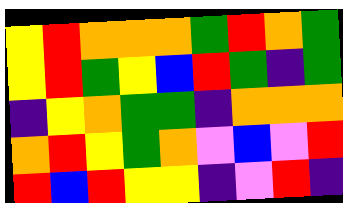[["yellow", "red", "orange", "orange", "orange", "green", "red", "orange", "green"], ["yellow", "red", "green", "yellow", "blue", "red", "green", "indigo", "green"], ["indigo", "yellow", "orange", "green", "green", "indigo", "orange", "orange", "orange"], ["orange", "red", "yellow", "green", "orange", "violet", "blue", "violet", "red"], ["red", "blue", "red", "yellow", "yellow", "indigo", "violet", "red", "indigo"]]